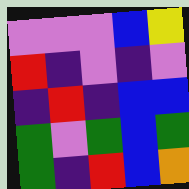[["violet", "violet", "violet", "blue", "yellow"], ["red", "indigo", "violet", "indigo", "violet"], ["indigo", "red", "indigo", "blue", "blue"], ["green", "violet", "green", "blue", "green"], ["green", "indigo", "red", "blue", "orange"]]